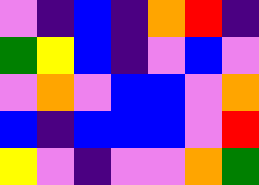[["violet", "indigo", "blue", "indigo", "orange", "red", "indigo"], ["green", "yellow", "blue", "indigo", "violet", "blue", "violet"], ["violet", "orange", "violet", "blue", "blue", "violet", "orange"], ["blue", "indigo", "blue", "blue", "blue", "violet", "red"], ["yellow", "violet", "indigo", "violet", "violet", "orange", "green"]]